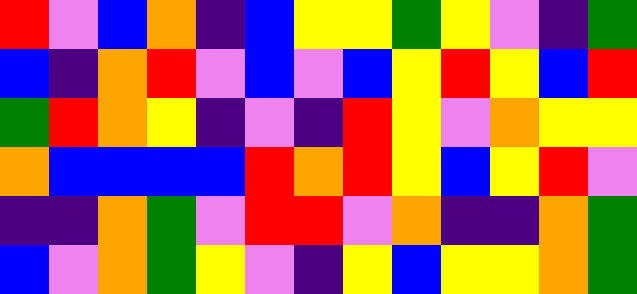[["red", "violet", "blue", "orange", "indigo", "blue", "yellow", "yellow", "green", "yellow", "violet", "indigo", "green"], ["blue", "indigo", "orange", "red", "violet", "blue", "violet", "blue", "yellow", "red", "yellow", "blue", "red"], ["green", "red", "orange", "yellow", "indigo", "violet", "indigo", "red", "yellow", "violet", "orange", "yellow", "yellow"], ["orange", "blue", "blue", "blue", "blue", "red", "orange", "red", "yellow", "blue", "yellow", "red", "violet"], ["indigo", "indigo", "orange", "green", "violet", "red", "red", "violet", "orange", "indigo", "indigo", "orange", "green"], ["blue", "violet", "orange", "green", "yellow", "violet", "indigo", "yellow", "blue", "yellow", "yellow", "orange", "green"]]